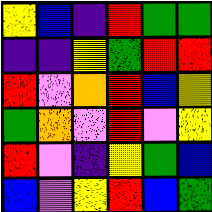[["yellow", "blue", "indigo", "red", "green", "green"], ["indigo", "indigo", "yellow", "green", "red", "red"], ["red", "violet", "orange", "red", "blue", "yellow"], ["green", "orange", "violet", "red", "violet", "yellow"], ["red", "violet", "indigo", "yellow", "green", "blue"], ["blue", "violet", "yellow", "red", "blue", "green"]]